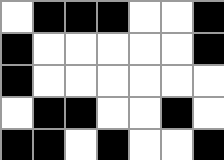[["white", "black", "black", "black", "white", "white", "black"], ["black", "white", "white", "white", "white", "white", "black"], ["black", "white", "white", "white", "white", "white", "white"], ["white", "black", "black", "white", "white", "black", "white"], ["black", "black", "white", "black", "white", "white", "black"]]